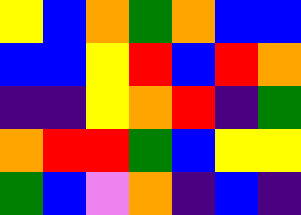[["yellow", "blue", "orange", "green", "orange", "blue", "blue"], ["blue", "blue", "yellow", "red", "blue", "red", "orange"], ["indigo", "indigo", "yellow", "orange", "red", "indigo", "green"], ["orange", "red", "red", "green", "blue", "yellow", "yellow"], ["green", "blue", "violet", "orange", "indigo", "blue", "indigo"]]